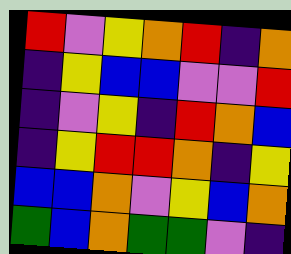[["red", "violet", "yellow", "orange", "red", "indigo", "orange"], ["indigo", "yellow", "blue", "blue", "violet", "violet", "red"], ["indigo", "violet", "yellow", "indigo", "red", "orange", "blue"], ["indigo", "yellow", "red", "red", "orange", "indigo", "yellow"], ["blue", "blue", "orange", "violet", "yellow", "blue", "orange"], ["green", "blue", "orange", "green", "green", "violet", "indigo"]]